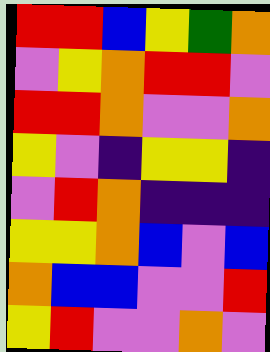[["red", "red", "blue", "yellow", "green", "orange"], ["violet", "yellow", "orange", "red", "red", "violet"], ["red", "red", "orange", "violet", "violet", "orange"], ["yellow", "violet", "indigo", "yellow", "yellow", "indigo"], ["violet", "red", "orange", "indigo", "indigo", "indigo"], ["yellow", "yellow", "orange", "blue", "violet", "blue"], ["orange", "blue", "blue", "violet", "violet", "red"], ["yellow", "red", "violet", "violet", "orange", "violet"]]